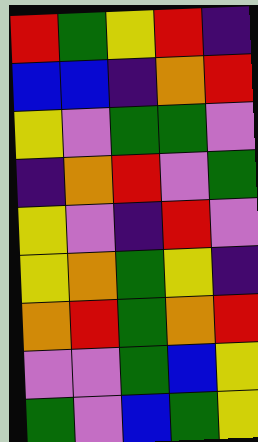[["red", "green", "yellow", "red", "indigo"], ["blue", "blue", "indigo", "orange", "red"], ["yellow", "violet", "green", "green", "violet"], ["indigo", "orange", "red", "violet", "green"], ["yellow", "violet", "indigo", "red", "violet"], ["yellow", "orange", "green", "yellow", "indigo"], ["orange", "red", "green", "orange", "red"], ["violet", "violet", "green", "blue", "yellow"], ["green", "violet", "blue", "green", "yellow"]]